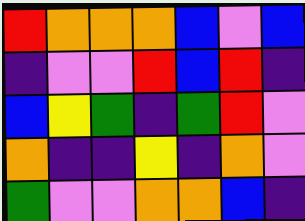[["red", "orange", "orange", "orange", "blue", "violet", "blue"], ["indigo", "violet", "violet", "red", "blue", "red", "indigo"], ["blue", "yellow", "green", "indigo", "green", "red", "violet"], ["orange", "indigo", "indigo", "yellow", "indigo", "orange", "violet"], ["green", "violet", "violet", "orange", "orange", "blue", "indigo"]]